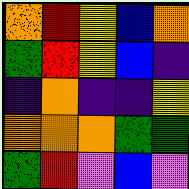[["orange", "red", "yellow", "blue", "orange"], ["green", "red", "yellow", "blue", "indigo"], ["indigo", "orange", "indigo", "indigo", "yellow"], ["orange", "orange", "orange", "green", "green"], ["green", "red", "violet", "blue", "violet"]]